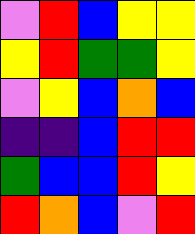[["violet", "red", "blue", "yellow", "yellow"], ["yellow", "red", "green", "green", "yellow"], ["violet", "yellow", "blue", "orange", "blue"], ["indigo", "indigo", "blue", "red", "red"], ["green", "blue", "blue", "red", "yellow"], ["red", "orange", "blue", "violet", "red"]]